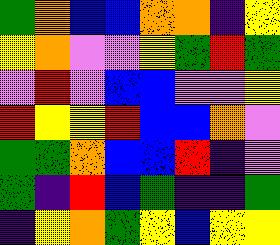[["green", "orange", "blue", "blue", "orange", "orange", "indigo", "yellow"], ["yellow", "orange", "violet", "violet", "yellow", "green", "red", "green"], ["violet", "red", "violet", "blue", "blue", "violet", "violet", "yellow"], ["red", "yellow", "yellow", "red", "blue", "blue", "orange", "violet"], ["green", "green", "orange", "blue", "blue", "red", "indigo", "violet"], ["green", "indigo", "red", "blue", "green", "indigo", "indigo", "green"], ["indigo", "yellow", "orange", "green", "yellow", "blue", "yellow", "yellow"]]